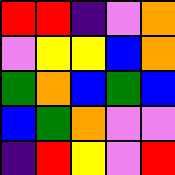[["red", "red", "indigo", "violet", "orange"], ["violet", "yellow", "yellow", "blue", "orange"], ["green", "orange", "blue", "green", "blue"], ["blue", "green", "orange", "violet", "violet"], ["indigo", "red", "yellow", "violet", "red"]]